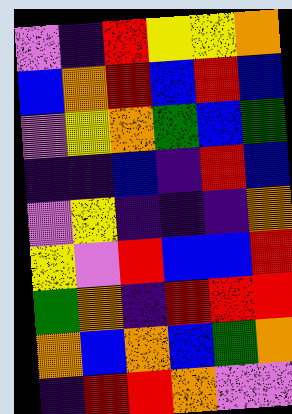[["violet", "indigo", "red", "yellow", "yellow", "orange"], ["blue", "orange", "red", "blue", "red", "blue"], ["violet", "yellow", "orange", "green", "blue", "green"], ["indigo", "indigo", "blue", "indigo", "red", "blue"], ["violet", "yellow", "indigo", "indigo", "indigo", "orange"], ["yellow", "violet", "red", "blue", "blue", "red"], ["green", "orange", "indigo", "red", "red", "red"], ["orange", "blue", "orange", "blue", "green", "orange"], ["indigo", "red", "red", "orange", "violet", "violet"]]